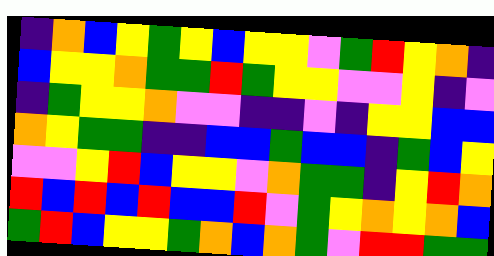[["indigo", "orange", "blue", "yellow", "green", "yellow", "blue", "yellow", "yellow", "violet", "green", "red", "yellow", "orange", "indigo"], ["blue", "yellow", "yellow", "orange", "green", "green", "red", "green", "yellow", "yellow", "violet", "violet", "yellow", "indigo", "violet"], ["indigo", "green", "yellow", "yellow", "orange", "violet", "violet", "indigo", "indigo", "violet", "indigo", "yellow", "yellow", "blue", "blue"], ["orange", "yellow", "green", "green", "indigo", "indigo", "blue", "blue", "green", "blue", "blue", "indigo", "green", "blue", "yellow"], ["violet", "violet", "yellow", "red", "blue", "yellow", "yellow", "violet", "orange", "green", "green", "indigo", "yellow", "red", "orange"], ["red", "blue", "red", "blue", "red", "blue", "blue", "red", "violet", "green", "yellow", "orange", "yellow", "orange", "blue"], ["green", "red", "blue", "yellow", "yellow", "green", "orange", "blue", "orange", "green", "violet", "red", "red", "green", "green"]]